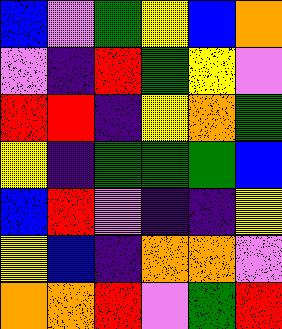[["blue", "violet", "green", "yellow", "blue", "orange"], ["violet", "indigo", "red", "green", "yellow", "violet"], ["red", "red", "indigo", "yellow", "orange", "green"], ["yellow", "indigo", "green", "green", "green", "blue"], ["blue", "red", "violet", "indigo", "indigo", "yellow"], ["yellow", "blue", "indigo", "orange", "orange", "violet"], ["orange", "orange", "red", "violet", "green", "red"]]